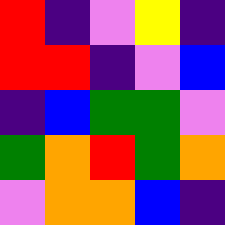[["red", "indigo", "violet", "yellow", "indigo"], ["red", "red", "indigo", "violet", "blue"], ["indigo", "blue", "green", "green", "violet"], ["green", "orange", "red", "green", "orange"], ["violet", "orange", "orange", "blue", "indigo"]]